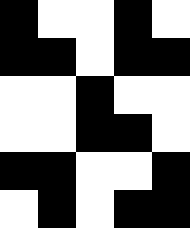[["black", "white", "white", "black", "white"], ["black", "black", "white", "black", "black"], ["white", "white", "black", "white", "white"], ["white", "white", "black", "black", "white"], ["black", "black", "white", "white", "black"], ["white", "black", "white", "black", "black"]]